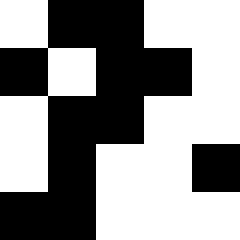[["white", "black", "black", "white", "white"], ["black", "white", "black", "black", "white"], ["white", "black", "black", "white", "white"], ["white", "black", "white", "white", "black"], ["black", "black", "white", "white", "white"]]